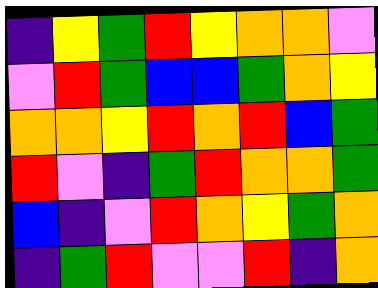[["indigo", "yellow", "green", "red", "yellow", "orange", "orange", "violet"], ["violet", "red", "green", "blue", "blue", "green", "orange", "yellow"], ["orange", "orange", "yellow", "red", "orange", "red", "blue", "green"], ["red", "violet", "indigo", "green", "red", "orange", "orange", "green"], ["blue", "indigo", "violet", "red", "orange", "yellow", "green", "orange"], ["indigo", "green", "red", "violet", "violet", "red", "indigo", "orange"]]